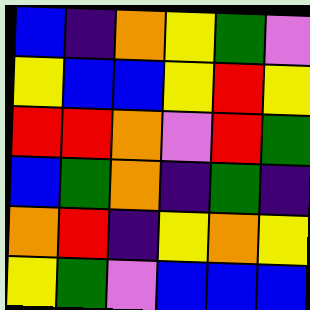[["blue", "indigo", "orange", "yellow", "green", "violet"], ["yellow", "blue", "blue", "yellow", "red", "yellow"], ["red", "red", "orange", "violet", "red", "green"], ["blue", "green", "orange", "indigo", "green", "indigo"], ["orange", "red", "indigo", "yellow", "orange", "yellow"], ["yellow", "green", "violet", "blue", "blue", "blue"]]